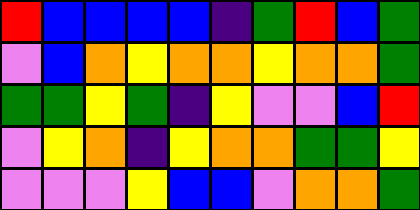[["red", "blue", "blue", "blue", "blue", "indigo", "green", "red", "blue", "green"], ["violet", "blue", "orange", "yellow", "orange", "orange", "yellow", "orange", "orange", "green"], ["green", "green", "yellow", "green", "indigo", "yellow", "violet", "violet", "blue", "red"], ["violet", "yellow", "orange", "indigo", "yellow", "orange", "orange", "green", "green", "yellow"], ["violet", "violet", "violet", "yellow", "blue", "blue", "violet", "orange", "orange", "green"]]